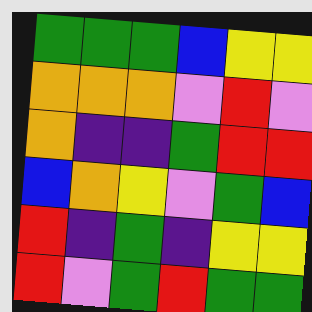[["green", "green", "green", "blue", "yellow", "yellow"], ["orange", "orange", "orange", "violet", "red", "violet"], ["orange", "indigo", "indigo", "green", "red", "red"], ["blue", "orange", "yellow", "violet", "green", "blue"], ["red", "indigo", "green", "indigo", "yellow", "yellow"], ["red", "violet", "green", "red", "green", "green"]]